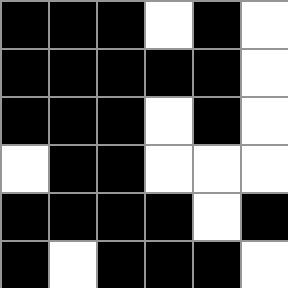[["black", "black", "black", "white", "black", "white"], ["black", "black", "black", "black", "black", "white"], ["black", "black", "black", "white", "black", "white"], ["white", "black", "black", "white", "white", "white"], ["black", "black", "black", "black", "white", "black"], ["black", "white", "black", "black", "black", "white"]]